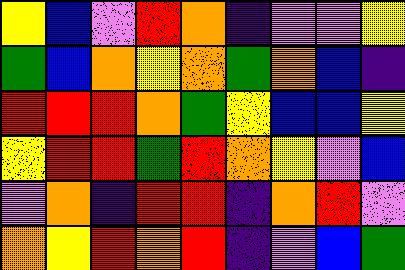[["yellow", "blue", "violet", "red", "orange", "indigo", "violet", "violet", "yellow"], ["green", "blue", "orange", "yellow", "orange", "green", "orange", "blue", "indigo"], ["red", "red", "red", "orange", "green", "yellow", "blue", "blue", "yellow"], ["yellow", "red", "red", "green", "red", "orange", "yellow", "violet", "blue"], ["violet", "orange", "indigo", "red", "red", "indigo", "orange", "red", "violet"], ["orange", "yellow", "red", "orange", "red", "indigo", "violet", "blue", "green"]]